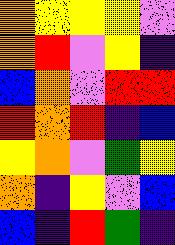[["orange", "yellow", "yellow", "yellow", "violet"], ["orange", "red", "violet", "yellow", "indigo"], ["blue", "orange", "violet", "red", "red"], ["red", "orange", "red", "indigo", "blue"], ["yellow", "orange", "violet", "green", "yellow"], ["orange", "indigo", "yellow", "violet", "blue"], ["blue", "indigo", "red", "green", "indigo"]]